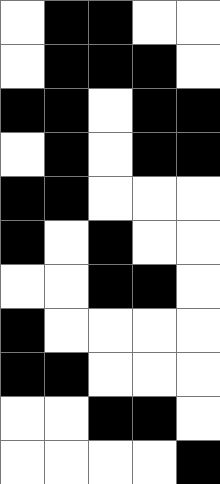[["white", "black", "black", "white", "white"], ["white", "black", "black", "black", "white"], ["black", "black", "white", "black", "black"], ["white", "black", "white", "black", "black"], ["black", "black", "white", "white", "white"], ["black", "white", "black", "white", "white"], ["white", "white", "black", "black", "white"], ["black", "white", "white", "white", "white"], ["black", "black", "white", "white", "white"], ["white", "white", "black", "black", "white"], ["white", "white", "white", "white", "black"]]